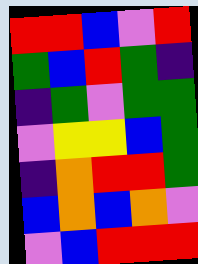[["red", "red", "blue", "violet", "red"], ["green", "blue", "red", "green", "indigo"], ["indigo", "green", "violet", "green", "green"], ["violet", "yellow", "yellow", "blue", "green"], ["indigo", "orange", "red", "red", "green"], ["blue", "orange", "blue", "orange", "violet"], ["violet", "blue", "red", "red", "red"]]